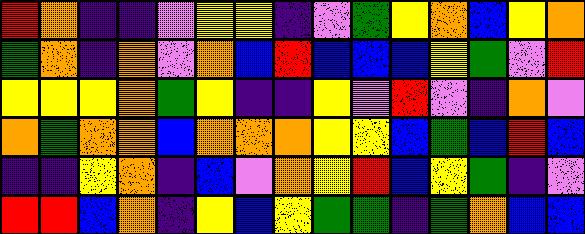[["red", "orange", "indigo", "indigo", "violet", "yellow", "yellow", "indigo", "violet", "green", "yellow", "orange", "blue", "yellow", "orange"], ["green", "orange", "indigo", "orange", "violet", "orange", "blue", "red", "blue", "blue", "blue", "yellow", "green", "violet", "red"], ["yellow", "yellow", "yellow", "orange", "green", "yellow", "indigo", "indigo", "yellow", "violet", "red", "violet", "indigo", "orange", "violet"], ["orange", "green", "orange", "orange", "blue", "orange", "orange", "orange", "yellow", "yellow", "blue", "green", "blue", "red", "blue"], ["indigo", "indigo", "yellow", "orange", "indigo", "blue", "violet", "orange", "yellow", "red", "blue", "yellow", "green", "indigo", "violet"], ["red", "red", "blue", "orange", "indigo", "yellow", "blue", "yellow", "green", "green", "indigo", "green", "orange", "blue", "blue"]]